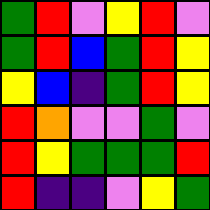[["green", "red", "violet", "yellow", "red", "violet"], ["green", "red", "blue", "green", "red", "yellow"], ["yellow", "blue", "indigo", "green", "red", "yellow"], ["red", "orange", "violet", "violet", "green", "violet"], ["red", "yellow", "green", "green", "green", "red"], ["red", "indigo", "indigo", "violet", "yellow", "green"]]